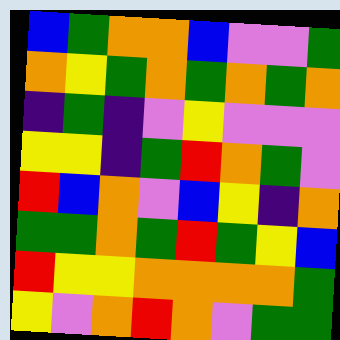[["blue", "green", "orange", "orange", "blue", "violet", "violet", "green"], ["orange", "yellow", "green", "orange", "green", "orange", "green", "orange"], ["indigo", "green", "indigo", "violet", "yellow", "violet", "violet", "violet"], ["yellow", "yellow", "indigo", "green", "red", "orange", "green", "violet"], ["red", "blue", "orange", "violet", "blue", "yellow", "indigo", "orange"], ["green", "green", "orange", "green", "red", "green", "yellow", "blue"], ["red", "yellow", "yellow", "orange", "orange", "orange", "orange", "green"], ["yellow", "violet", "orange", "red", "orange", "violet", "green", "green"]]